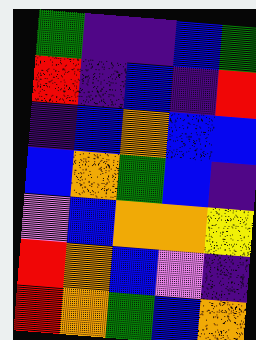[["green", "indigo", "indigo", "blue", "green"], ["red", "indigo", "blue", "indigo", "red"], ["indigo", "blue", "orange", "blue", "blue"], ["blue", "orange", "green", "blue", "indigo"], ["violet", "blue", "orange", "orange", "yellow"], ["red", "orange", "blue", "violet", "indigo"], ["red", "orange", "green", "blue", "orange"]]